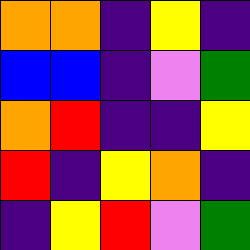[["orange", "orange", "indigo", "yellow", "indigo"], ["blue", "blue", "indigo", "violet", "green"], ["orange", "red", "indigo", "indigo", "yellow"], ["red", "indigo", "yellow", "orange", "indigo"], ["indigo", "yellow", "red", "violet", "green"]]